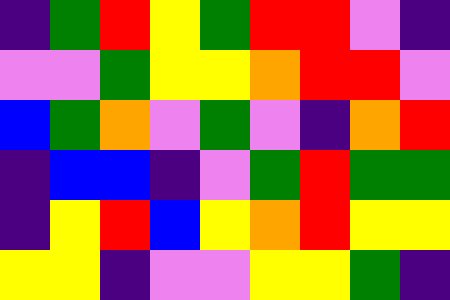[["indigo", "green", "red", "yellow", "green", "red", "red", "violet", "indigo"], ["violet", "violet", "green", "yellow", "yellow", "orange", "red", "red", "violet"], ["blue", "green", "orange", "violet", "green", "violet", "indigo", "orange", "red"], ["indigo", "blue", "blue", "indigo", "violet", "green", "red", "green", "green"], ["indigo", "yellow", "red", "blue", "yellow", "orange", "red", "yellow", "yellow"], ["yellow", "yellow", "indigo", "violet", "violet", "yellow", "yellow", "green", "indigo"]]